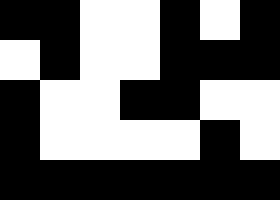[["black", "black", "white", "white", "black", "white", "black"], ["white", "black", "white", "white", "black", "black", "black"], ["black", "white", "white", "black", "black", "white", "white"], ["black", "white", "white", "white", "white", "black", "white"], ["black", "black", "black", "black", "black", "black", "black"]]